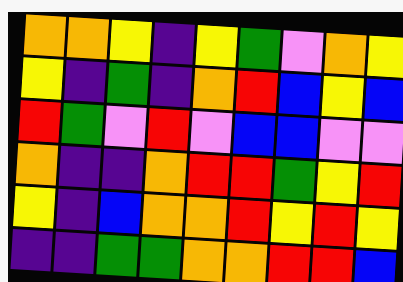[["orange", "orange", "yellow", "indigo", "yellow", "green", "violet", "orange", "yellow"], ["yellow", "indigo", "green", "indigo", "orange", "red", "blue", "yellow", "blue"], ["red", "green", "violet", "red", "violet", "blue", "blue", "violet", "violet"], ["orange", "indigo", "indigo", "orange", "red", "red", "green", "yellow", "red"], ["yellow", "indigo", "blue", "orange", "orange", "red", "yellow", "red", "yellow"], ["indigo", "indigo", "green", "green", "orange", "orange", "red", "red", "blue"]]